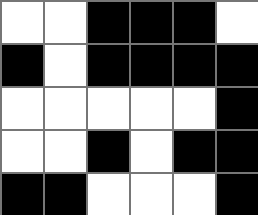[["white", "white", "black", "black", "black", "white"], ["black", "white", "black", "black", "black", "black"], ["white", "white", "white", "white", "white", "black"], ["white", "white", "black", "white", "black", "black"], ["black", "black", "white", "white", "white", "black"]]